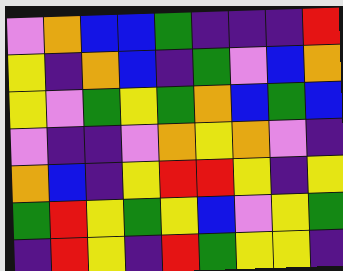[["violet", "orange", "blue", "blue", "green", "indigo", "indigo", "indigo", "red"], ["yellow", "indigo", "orange", "blue", "indigo", "green", "violet", "blue", "orange"], ["yellow", "violet", "green", "yellow", "green", "orange", "blue", "green", "blue"], ["violet", "indigo", "indigo", "violet", "orange", "yellow", "orange", "violet", "indigo"], ["orange", "blue", "indigo", "yellow", "red", "red", "yellow", "indigo", "yellow"], ["green", "red", "yellow", "green", "yellow", "blue", "violet", "yellow", "green"], ["indigo", "red", "yellow", "indigo", "red", "green", "yellow", "yellow", "indigo"]]